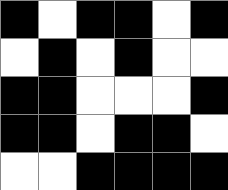[["black", "white", "black", "black", "white", "black"], ["white", "black", "white", "black", "white", "white"], ["black", "black", "white", "white", "white", "black"], ["black", "black", "white", "black", "black", "white"], ["white", "white", "black", "black", "black", "black"]]